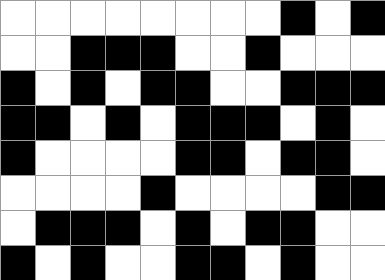[["white", "white", "white", "white", "white", "white", "white", "white", "black", "white", "black"], ["white", "white", "black", "black", "black", "white", "white", "black", "white", "white", "white"], ["black", "white", "black", "white", "black", "black", "white", "white", "black", "black", "black"], ["black", "black", "white", "black", "white", "black", "black", "black", "white", "black", "white"], ["black", "white", "white", "white", "white", "black", "black", "white", "black", "black", "white"], ["white", "white", "white", "white", "black", "white", "white", "white", "white", "black", "black"], ["white", "black", "black", "black", "white", "black", "white", "black", "black", "white", "white"], ["black", "white", "black", "white", "white", "black", "black", "white", "black", "white", "white"]]